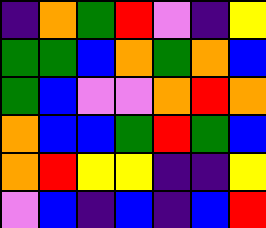[["indigo", "orange", "green", "red", "violet", "indigo", "yellow"], ["green", "green", "blue", "orange", "green", "orange", "blue"], ["green", "blue", "violet", "violet", "orange", "red", "orange"], ["orange", "blue", "blue", "green", "red", "green", "blue"], ["orange", "red", "yellow", "yellow", "indigo", "indigo", "yellow"], ["violet", "blue", "indigo", "blue", "indigo", "blue", "red"]]